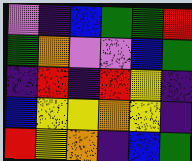[["violet", "indigo", "blue", "green", "green", "red"], ["green", "orange", "violet", "violet", "blue", "green"], ["indigo", "red", "indigo", "red", "yellow", "indigo"], ["blue", "yellow", "yellow", "orange", "yellow", "indigo"], ["red", "yellow", "orange", "indigo", "blue", "green"]]